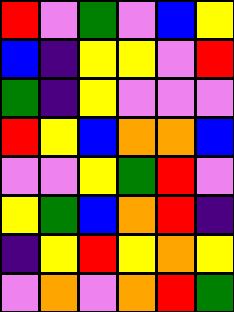[["red", "violet", "green", "violet", "blue", "yellow"], ["blue", "indigo", "yellow", "yellow", "violet", "red"], ["green", "indigo", "yellow", "violet", "violet", "violet"], ["red", "yellow", "blue", "orange", "orange", "blue"], ["violet", "violet", "yellow", "green", "red", "violet"], ["yellow", "green", "blue", "orange", "red", "indigo"], ["indigo", "yellow", "red", "yellow", "orange", "yellow"], ["violet", "orange", "violet", "orange", "red", "green"]]